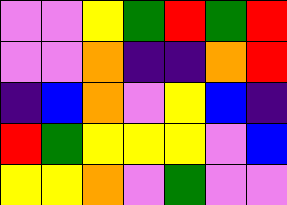[["violet", "violet", "yellow", "green", "red", "green", "red"], ["violet", "violet", "orange", "indigo", "indigo", "orange", "red"], ["indigo", "blue", "orange", "violet", "yellow", "blue", "indigo"], ["red", "green", "yellow", "yellow", "yellow", "violet", "blue"], ["yellow", "yellow", "orange", "violet", "green", "violet", "violet"]]